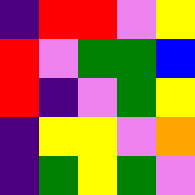[["indigo", "red", "red", "violet", "yellow"], ["red", "violet", "green", "green", "blue"], ["red", "indigo", "violet", "green", "yellow"], ["indigo", "yellow", "yellow", "violet", "orange"], ["indigo", "green", "yellow", "green", "violet"]]